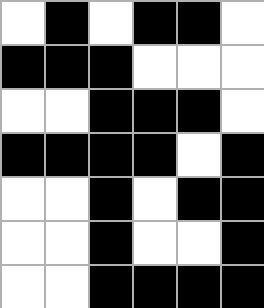[["white", "black", "white", "black", "black", "white"], ["black", "black", "black", "white", "white", "white"], ["white", "white", "black", "black", "black", "white"], ["black", "black", "black", "black", "white", "black"], ["white", "white", "black", "white", "black", "black"], ["white", "white", "black", "white", "white", "black"], ["white", "white", "black", "black", "black", "black"]]